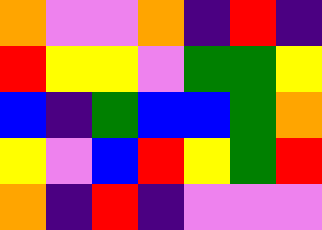[["orange", "violet", "violet", "orange", "indigo", "red", "indigo"], ["red", "yellow", "yellow", "violet", "green", "green", "yellow"], ["blue", "indigo", "green", "blue", "blue", "green", "orange"], ["yellow", "violet", "blue", "red", "yellow", "green", "red"], ["orange", "indigo", "red", "indigo", "violet", "violet", "violet"]]